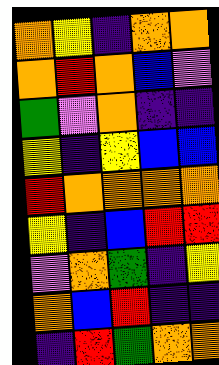[["orange", "yellow", "indigo", "orange", "orange"], ["orange", "red", "orange", "blue", "violet"], ["green", "violet", "orange", "indigo", "indigo"], ["yellow", "indigo", "yellow", "blue", "blue"], ["red", "orange", "orange", "orange", "orange"], ["yellow", "indigo", "blue", "red", "red"], ["violet", "orange", "green", "indigo", "yellow"], ["orange", "blue", "red", "indigo", "indigo"], ["indigo", "red", "green", "orange", "orange"]]